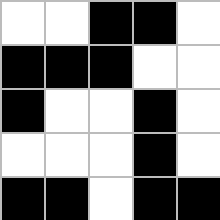[["white", "white", "black", "black", "white"], ["black", "black", "black", "white", "white"], ["black", "white", "white", "black", "white"], ["white", "white", "white", "black", "white"], ["black", "black", "white", "black", "black"]]